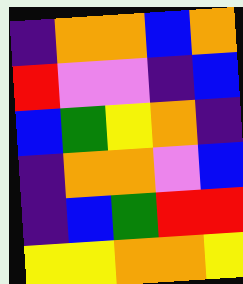[["indigo", "orange", "orange", "blue", "orange"], ["red", "violet", "violet", "indigo", "blue"], ["blue", "green", "yellow", "orange", "indigo"], ["indigo", "orange", "orange", "violet", "blue"], ["indigo", "blue", "green", "red", "red"], ["yellow", "yellow", "orange", "orange", "yellow"]]